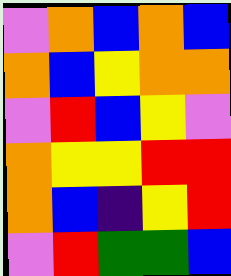[["violet", "orange", "blue", "orange", "blue"], ["orange", "blue", "yellow", "orange", "orange"], ["violet", "red", "blue", "yellow", "violet"], ["orange", "yellow", "yellow", "red", "red"], ["orange", "blue", "indigo", "yellow", "red"], ["violet", "red", "green", "green", "blue"]]